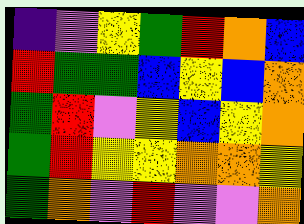[["indigo", "violet", "yellow", "green", "red", "orange", "blue"], ["red", "green", "green", "blue", "yellow", "blue", "orange"], ["green", "red", "violet", "yellow", "blue", "yellow", "orange"], ["green", "red", "yellow", "yellow", "orange", "orange", "yellow"], ["green", "orange", "violet", "red", "violet", "violet", "orange"]]